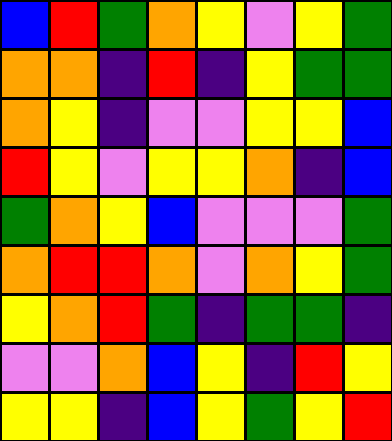[["blue", "red", "green", "orange", "yellow", "violet", "yellow", "green"], ["orange", "orange", "indigo", "red", "indigo", "yellow", "green", "green"], ["orange", "yellow", "indigo", "violet", "violet", "yellow", "yellow", "blue"], ["red", "yellow", "violet", "yellow", "yellow", "orange", "indigo", "blue"], ["green", "orange", "yellow", "blue", "violet", "violet", "violet", "green"], ["orange", "red", "red", "orange", "violet", "orange", "yellow", "green"], ["yellow", "orange", "red", "green", "indigo", "green", "green", "indigo"], ["violet", "violet", "orange", "blue", "yellow", "indigo", "red", "yellow"], ["yellow", "yellow", "indigo", "blue", "yellow", "green", "yellow", "red"]]